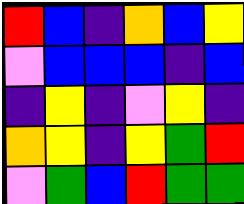[["red", "blue", "indigo", "orange", "blue", "yellow"], ["violet", "blue", "blue", "blue", "indigo", "blue"], ["indigo", "yellow", "indigo", "violet", "yellow", "indigo"], ["orange", "yellow", "indigo", "yellow", "green", "red"], ["violet", "green", "blue", "red", "green", "green"]]